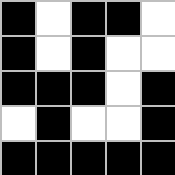[["black", "white", "black", "black", "white"], ["black", "white", "black", "white", "white"], ["black", "black", "black", "white", "black"], ["white", "black", "white", "white", "black"], ["black", "black", "black", "black", "black"]]